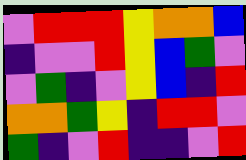[["violet", "red", "red", "red", "yellow", "orange", "orange", "blue"], ["indigo", "violet", "violet", "red", "yellow", "blue", "green", "violet"], ["violet", "green", "indigo", "violet", "yellow", "blue", "indigo", "red"], ["orange", "orange", "green", "yellow", "indigo", "red", "red", "violet"], ["green", "indigo", "violet", "red", "indigo", "indigo", "violet", "red"]]